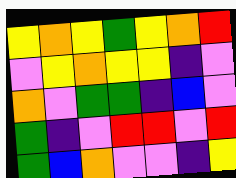[["yellow", "orange", "yellow", "green", "yellow", "orange", "red"], ["violet", "yellow", "orange", "yellow", "yellow", "indigo", "violet"], ["orange", "violet", "green", "green", "indigo", "blue", "violet"], ["green", "indigo", "violet", "red", "red", "violet", "red"], ["green", "blue", "orange", "violet", "violet", "indigo", "yellow"]]